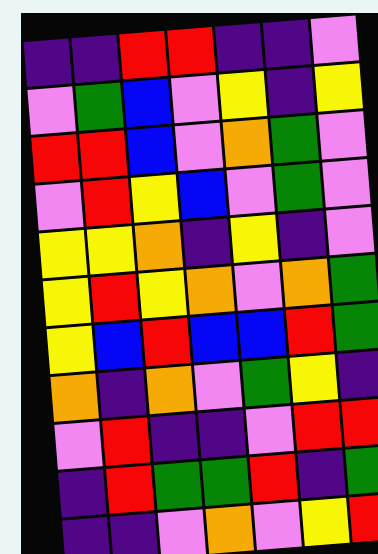[["indigo", "indigo", "red", "red", "indigo", "indigo", "violet"], ["violet", "green", "blue", "violet", "yellow", "indigo", "yellow"], ["red", "red", "blue", "violet", "orange", "green", "violet"], ["violet", "red", "yellow", "blue", "violet", "green", "violet"], ["yellow", "yellow", "orange", "indigo", "yellow", "indigo", "violet"], ["yellow", "red", "yellow", "orange", "violet", "orange", "green"], ["yellow", "blue", "red", "blue", "blue", "red", "green"], ["orange", "indigo", "orange", "violet", "green", "yellow", "indigo"], ["violet", "red", "indigo", "indigo", "violet", "red", "red"], ["indigo", "red", "green", "green", "red", "indigo", "green"], ["indigo", "indigo", "violet", "orange", "violet", "yellow", "red"]]